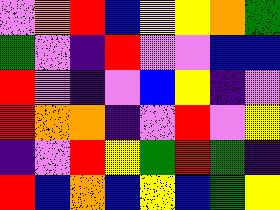[["violet", "orange", "red", "blue", "yellow", "yellow", "orange", "green"], ["green", "violet", "indigo", "red", "violet", "violet", "blue", "blue"], ["red", "violet", "indigo", "violet", "blue", "yellow", "indigo", "violet"], ["red", "orange", "orange", "indigo", "violet", "red", "violet", "yellow"], ["indigo", "violet", "red", "yellow", "green", "red", "green", "indigo"], ["red", "blue", "orange", "blue", "yellow", "blue", "green", "yellow"]]